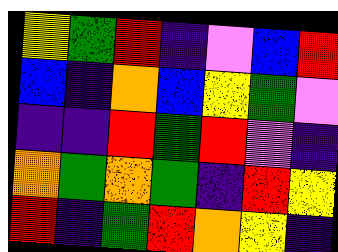[["yellow", "green", "red", "indigo", "violet", "blue", "red"], ["blue", "indigo", "orange", "blue", "yellow", "green", "violet"], ["indigo", "indigo", "red", "green", "red", "violet", "indigo"], ["orange", "green", "orange", "green", "indigo", "red", "yellow"], ["red", "indigo", "green", "red", "orange", "yellow", "indigo"]]